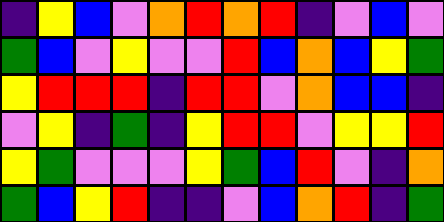[["indigo", "yellow", "blue", "violet", "orange", "red", "orange", "red", "indigo", "violet", "blue", "violet"], ["green", "blue", "violet", "yellow", "violet", "violet", "red", "blue", "orange", "blue", "yellow", "green"], ["yellow", "red", "red", "red", "indigo", "red", "red", "violet", "orange", "blue", "blue", "indigo"], ["violet", "yellow", "indigo", "green", "indigo", "yellow", "red", "red", "violet", "yellow", "yellow", "red"], ["yellow", "green", "violet", "violet", "violet", "yellow", "green", "blue", "red", "violet", "indigo", "orange"], ["green", "blue", "yellow", "red", "indigo", "indigo", "violet", "blue", "orange", "red", "indigo", "green"]]